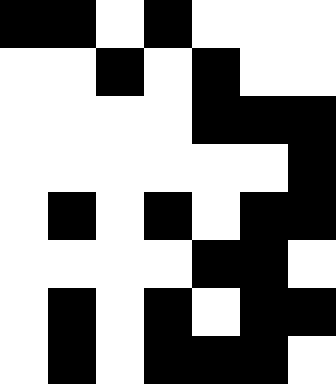[["black", "black", "white", "black", "white", "white", "white"], ["white", "white", "black", "white", "black", "white", "white"], ["white", "white", "white", "white", "black", "black", "black"], ["white", "white", "white", "white", "white", "white", "black"], ["white", "black", "white", "black", "white", "black", "black"], ["white", "white", "white", "white", "black", "black", "white"], ["white", "black", "white", "black", "white", "black", "black"], ["white", "black", "white", "black", "black", "black", "white"]]